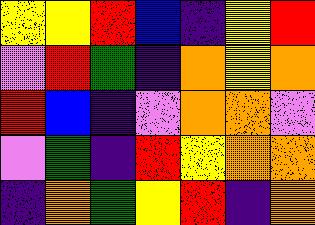[["yellow", "yellow", "red", "blue", "indigo", "yellow", "red"], ["violet", "red", "green", "indigo", "orange", "yellow", "orange"], ["red", "blue", "indigo", "violet", "orange", "orange", "violet"], ["violet", "green", "indigo", "red", "yellow", "orange", "orange"], ["indigo", "orange", "green", "yellow", "red", "indigo", "orange"]]